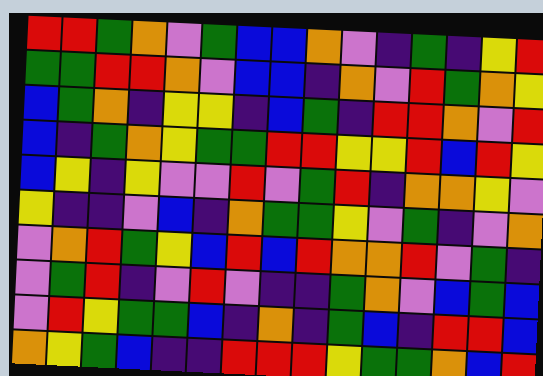[["red", "red", "green", "orange", "violet", "green", "blue", "blue", "orange", "violet", "indigo", "green", "indigo", "yellow", "red"], ["green", "green", "red", "red", "orange", "violet", "blue", "blue", "indigo", "orange", "violet", "red", "green", "orange", "yellow"], ["blue", "green", "orange", "indigo", "yellow", "yellow", "indigo", "blue", "green", "indigo", "red", "red", "orange", "violet", "red"], ["blue", "indigo", "green", "orange", "yellow", "green", "green", "red", "red", "yellow", "yellow", "red", "blue", "red", "yellow"], ["blue", "yellow", "indigo", "yellow", "violet", "violet", "red", "violet", "green", "red", "indigo", "orange", "orange", "yellow", "violet"], ["yellow", "indigo", "indigo", "violet", "blue", "indigo", "orange", "green", "green", "yellow", "violet", "green", "indigo", "violet", "orange"], ["violet", "orange", "red", "green", "yellow", "blue", "red", "blue", "red", "orange", "orange", "red", "violet", "green", "indigo"], ["violet", "green", "red", "indigo", "violet", "red", "violet", "indigo", "indigo", "green", "orange", "violet", "blue", "green", "blue"], ["violet", "red", "yellow", "green", "green", "blue", "indigo", "orange", "indigo", "green", "blue", "indigo", "red", "red", "blue"], ["orange", "yellow", "green", "blue", "indigo", "indigo", "red", "red", "red", "yellow", "green", "green", "orange", "blue", "red"]]